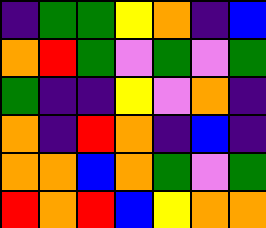[["indigo", "green", "green", "yellow", "orange", "indigo", "blue"], ["orange", "red", "green", "violet", "green", "violet", "green"], ["green", "indigo", "indigo", "yellow", "violet", "orange", "indigo"], ["orange", "indigo", "red", "orange", "indigo", "blue", "indigo"], ["orange", "orange", "blue", "orange", "green", "violet", "green"], ["red", "orange", "red", "blue", "yellow", "orange", "orange"]]